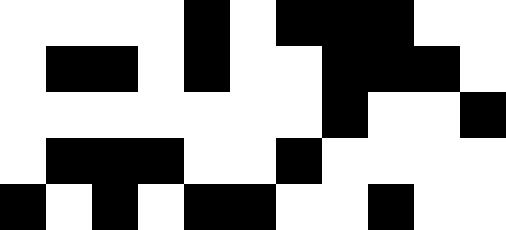[["white", "white", "white", "white", "black", "white", "black", "black", "black", "white", "white"], ["white", "black", "black", "white", "black", "white", "white", "black", "black", "black", "white"], ["white", "white", "white", "white", "white", "white", "white", "black", "white", "white", "black"], ["white", "black", "black", "black", "white", "white", "black", "white", "white", "white", "white"], ["black", "white", "black", "white", "black", "black", "white", "white", "black", "white", "white"]]